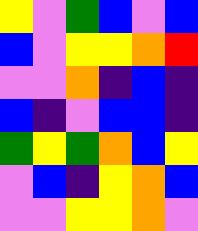[["yellow", "violet", "green", "blue", "violet", "blue"], ["blue", "violet", "yellow", "yellow", "orange", "red"], ["violet", "violet", "orange", "indigo", "blue", "indigo"], ["blue", "indigo", "violet", "blue", "blue", "indigo"], ["green", "yellow", "green", "orange", "blue", "yellow"], ["violet", "blue", "indigo", "yellow", "orange", "blue"], ["violet", "violet", "yellow", "yellow", "orange", "violet"]]